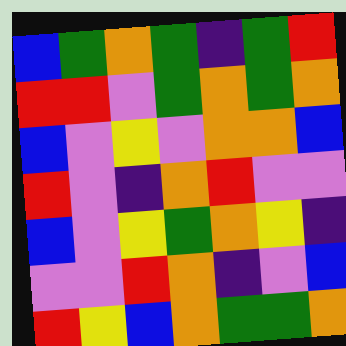[["blue", "green", "orange", "green", "indigo", "green", "red"], ["red", "red", "violet", "green", "orange", "green", "orange"], ["blue", "violet", "yellow", "violet", "orange", "orange", "blue"], ["red", "violet", "indigo", "orange", "red", "violet", "violet"], ["blue", "violet", "yellow", "green", "orange", "yellow", "indigo"], ["violet", "violet", "red", "orange", "indigo", "violet", "blue"], ["red", "yellow", "blue", "orange", "green", "green", "orange"]]